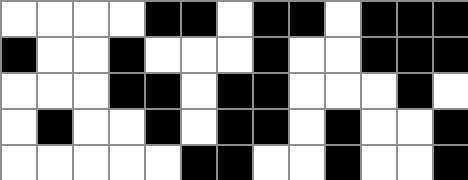[["white", "white", "white", "white", "black", "black", "white", "black", "black", "white", "black", "black", "black"], ["black", "white", "white", "black", "white", "white", "white", "black", "white", "white", "black", "black", "black"], ["white", "white", "white", "black", "black", "white", "black", "black", "white", "white", "white", "black", "white"], ["white", "black", "white", "white", "black", "white", "black", "black", "white", "black", "white", "white", "black"], ["white", "white", "white", "white", "white", "black", "black", "white", "white", "black", "white", "white", "black"]]